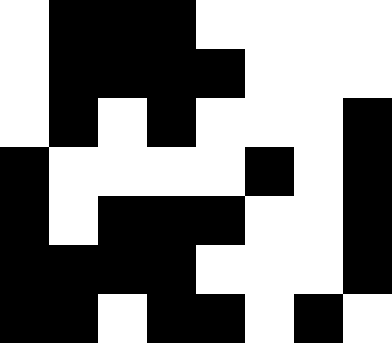[["white", "black", "black", "black", "white", "white", "white", "white"], ["white", "black", "black", "black", "black", "white", "white", "white"], ["white", "black", "white", "black", "white", "white", "white", "black"], ["black", "white", "white", "white", "white", "black", "white", "black"], ["black", "white", "black", "black", "black", "white", "white", "black"], ["black", "black", "black", "black", "white", "white", "white", "black"], ["black", "black", "white", "black", "black", "white", "black", "white"]]